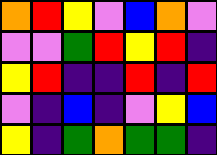[["orange", "red", "yellow", "violet", "blue", "orange", "violet"], ["violet", "violet", "green", "red", "yellow", "red", "indigo"], ["yellow", "red", "indigo", "indigo", "red", "indigo", "red"], ["violet", "indigo", "blue", "indigo", "violet", "yellow", "blue"], ["yellow", "indigo", "green", "orange", "green", "green", "indigo"]]